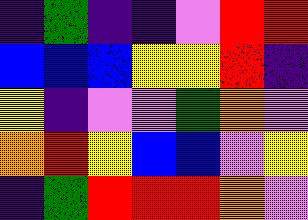[["indigo", "green", "indigo", "indigo", "violet", "red", "red"], ["blue", "blue", "blue", "yellow", "yellow", "red", "indigo"], ["yellow", "indigo", "violet", "violet", "green", "orange", "violet"], ["orange", "red", "yellow", "blue", "blue", "violet", "yellow"], ["indigo", "green", "red", "red", "red", "orange", "violet"]]